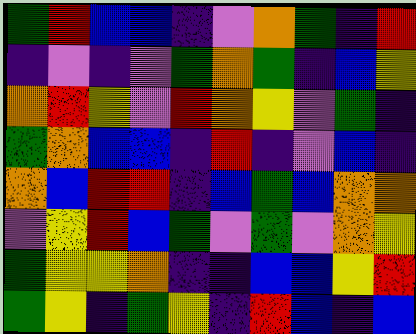[["green", "red", "blue", "blue", "indigo", "violet", "orange", "green", "indigo", "red"], ["indigo", "violet", "indigo", "violet", "green", "orange", "green", "indigo", "blue", "yellow"], ["orange", "red", "yellow", "violet", "red", "orange", "yellow", "violet", "green", "indigo"], ["green", "orange", "blue", "blue", "indigo", "red", "indigo", "violet", "blue", "indigo"], ["orange", "blue", "red", "red", "indigo", "blue", "green", "blue", "orange", "orange"], ["violet", "yellow", "red", "blue", "green", "violet", "green", "violet", "orange", "yellow"], ["green", "yellow", "yellow", "orange", "indigo", "indigo", "blue", "blue", "yellow", "red"], ["green", "yellow", "indigo", "green", "yellow", "indigo", "red", "blue", "indigo", "blue"]]